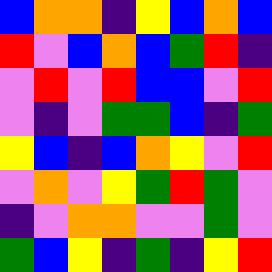[["blue", "orange", "orange", "indigo", "yellow", "blue", "orange", "blue"], ["red", "violet", "blue", "orange", "blue", "green", "red", "indigo"], ["violet", "red", "violet", "red", "blue", "blue", "violet", "red"], ["violet", "indigo", "violet", "green", "green", "blue", "indigo", "green"], ["yellow", "blue", "indigo", "blue", "orange", "yellow", "violet", "red"], ["violet", "orange", "violet", "yellow", "green", "red", "green", "violet"], ["indigo", "violet", "orange", "orange", "violet", "violet", "green", "violet"], ["green", "blue", "yellow", "indigo", "green", "indigo", "yellow", "red"]]